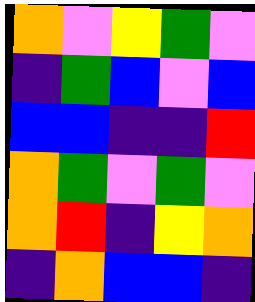[["orange", "violet", "yellow", "green", "violet"], ["indigo", "green", "blue", "violet", "blue"], ["blue", "blue", "indigo", "indigo", "red"], ["orange", "green", "violet", "green", "violet"], ["orange", "red", "indigo", "yellow", "orange"], ["indigo", "orange", "blue", "blue", "indigo"]]